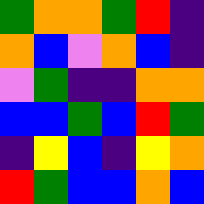[["green", "orange", "orange", "green", "red", "indigo"], ["orange", "blue", "violet", "orange", "blue", "indigo"], ["violet", "green", "indigo", "indigo", "orange", "orange"], ["blue", "blue", "green", "blue", "red", "green"], ["indigo", "yellow", "blue", "indigo", "yellow", "orange"], ["red", "green", "blue", "blue", "orange", "blue"]]